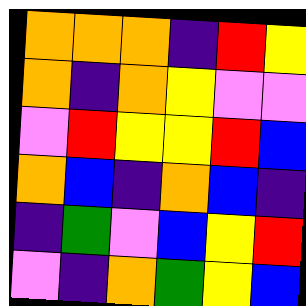[["orange", "orange", "orange", "indigo", "red", "yellow"], ["orange", "indigo", "orange", "yellow", "violet", "violet"], ["violet", "red", "yellow", "yellow", "red", "blue"], ["orange", "blue", "indigo", "orange", "blue", "indigo"], ["indigo", "green", "violet", "blue", "yellow", "red"], ["violet", "indigo", "orange", "green", "yellow", "blue"]]